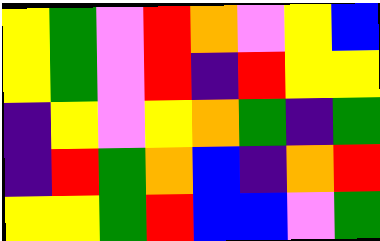[["yellow", "green", "violet", "red", "orange", "violet", "yellow", "blue"], ["yellow", "green", "violet", "red", "indigo", "red", "yellow", "yellow"], ["indigo", "yellow", "violet", "yellow", "orange", "green", "indigo", "green"], ["indigo", "red", "green", "orange", "blue", "indigo", "orange", "red"], ["yellow", "yellow", "green", "red", "blue", "blue", "violet", "green"]]